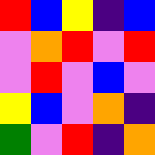[["red", "blue", "yellow", "indigo", "blue"], ["violet", "orange", "red", "violet", "red"], ["violet", "red", "violet", "blue", "violet"], ["yellow", "blue", "violet", "orange", "indigo"], ["green", "violet", "red", "indigo", "orange"]]